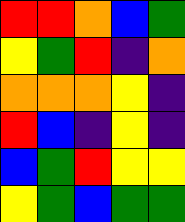[["red", "red", "orange", "blue", "green"], ["yellow", "green", "red", "indigo", "orange"], ["orange", "orange", "orange", "yellow", "indigo"], ["red", "blue", "indigo", "yellow", "indigo"], ["blue", "green", "red", "yellow", "yellow"], ["yellow", "green", "blue", "green", "green"]]